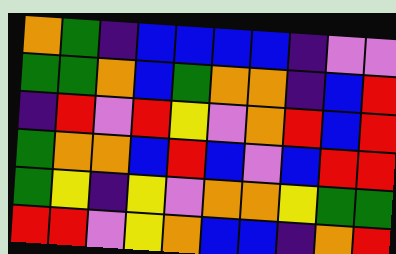[["orange", "green", "indigo", "blue", "blue", "blue", "blue", "indigo", "violet", "violet"], ["green", "green", "orange", "blue", "green", "orange", "orange", "indigo", "blue", "red"], ["indigo", "red", "violet", "red", "yellow", "violet", "orange", "red", "blue", "red"], ["green", "orange", "orange", "blue", "red", "blue", "violet", "blue", "red", "red"], ["green", "yellow", "indigo", "yellow", "violet", "orange", "orange", "yellow", "green", "green"], ["red", "red", "violet", "yellow", "orange", "blue", "blue", "indigo", "orange", "red"]]